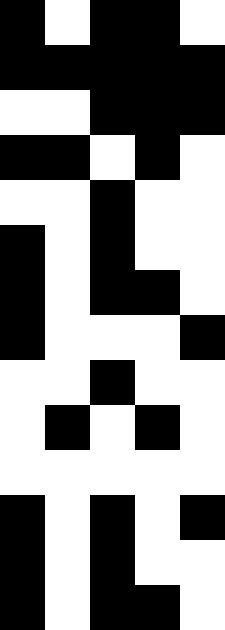[["black", "white", "black", "black", "white"], ["black", "black", "black", "black", "black"], ["white", "white", "black", "black", "black"], ["black", "black", "white", "black", "white"], ["white", "white", "black", "white", "white"], ["black", "white", "black", "white", "white"], ["black", "white", "black", "black", "white"], ["black", "white", "white", "white", "black"], ["white", "white", "black", "white", "white"], ["white", "black", "white", "black", "white"], ["white", "white", "white", "white", "white"], ["black", "white", "black", "white", "black"], ["black", "white", "black", "white", "white"], ["black", "white", "black", "black", "white"]]